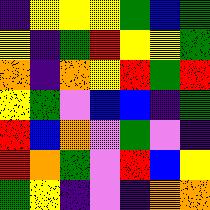[["indigo", "yellow", "yellow", "yellow", "green", "blue", "green"], ["yellow", "indigo", "green", "red", "yellow", "yellow", "green"], ["orange", "indigo", "orange", "yellow", "red", "green", "red"], ["yellow", "green", "violet", "blue", "blue", "indigo", "green"], ["red", "blue", "orange", "violet", "green", "violet", "indigo"], ["red", "orange", "green", "violet", "red", "blue", "yellow"], ["green", "yellow", "indigo", "violet", "indigo", "orange", "orange"]]